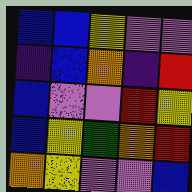[["blue", "blue", "yellow", "violet", "violet"], ["indigo", "blue", "orange", "indigo", "red"], ["blue", "violet", "violet", "red", "yellow"], ["blue", "yellow", "green", "orange", "red"], ["orange", "yellow", "violet", "violet", "blue"]]